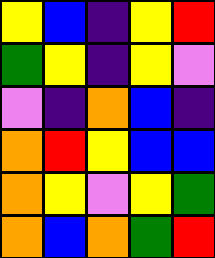[["yellow", "blue", "indigo", "yellow", "red"], ["green", "yellow", "indigo", "yellow", "violet"], ["violet", "indigo", "orange", "blue", "indigo"], ["orange", "red", "yellow", "blue", "blue"], ["orange", "yellow", "violet", "yellow", "green"], ["orange", "blue", "orange", "green", "red"]]